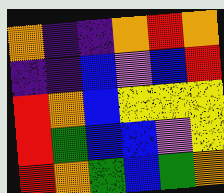[["orange", "indigo", "indigo", "orange", "red", "orange"], ["indigo", "indigo", "blue", "violet", "blue", "red"], ["red", "orange", "blue", "yellow", "yellow", "yellow"], ["red", "green", "blue", "blue", "violet", "yellow"], ["red", "orange", "green", "blue", "green", "orange"]]